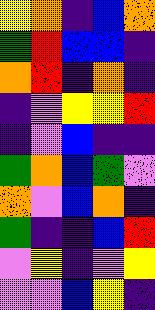[["yellow", "orange", "indigo", "blue", "orange"], ["green", "red", "blue", "blue", "indigo"], ["orange", "red", "indigo", "orange", "indigo"], ["indigo", "violet", "yellow", "yellow", "red"], ["indigo", "violet", "blue", "indigo", "indigo"], ["green", "orange", "blue", "green", "violet"], ["orange", "violet", "blue", "orange", "indigo"], ["green", "indigo", "indigo", "blue", "red"], ["violet", "yellow", "indigo", "violet", "yellow"], ["violet", "violet", "blue", "yellow", "indigo"]]